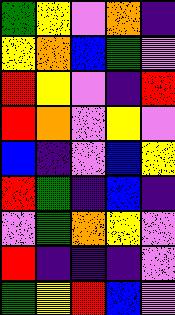[["green", "yellow", "violet", "orange", "indigo"], ["yellow", "orange", "blue", "green", "violet"], ["red", "yellow", "violet", "indigo", "red"], ["red", "orange", "violet", "yellow", "violet"], ["blue", "indigo", "violet", "blue", "yellow"], ["red", "green", "indigo", "blue", "indigo"], ["violet", "green", "orange", "yellow", "violet"], ["red", "indigo", "indigo", "indigo", "violet"], ["green", "yellow", "red", "blue", "violet"]]